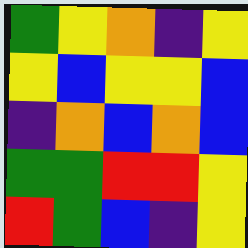[["green", "yellow", "orange", "indigo", "yellow"], ["yellow", "blue", "yellow", "yellow", "blue"], ["indigo", "orange", "blue", "orange", "blue"], ["green", "green", "red", "red", "yellow"], ["red", "green", "blue", "indigo", "yellow"]]